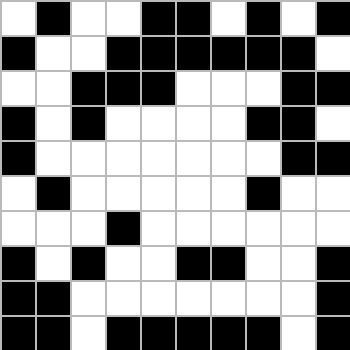[["white", "black", "white", "white", "black", "black", "white", "black", "white", "black"], ["black", "white", "white", "black", "black", "black", "black", "black", "black", "white"], ["white", "white", "black", "black", "black", "white", "white", "white", "black", "black"], ["black", "white", "black", "white", "white", "white", "white", "black", "black", "white"], ["black", "white", "white", "white", "white", "white", "white", "white", "black", "black"], ["white", "black", "white", "white", "white", "white", "white", "black", "white", "white"], ["white", "white", "white", "black", "white", "white", "white", "white", "white", "white"], ["black", "white", "black", "white", "white", "black", "black", "white", "white", "black"], ["black", "black", "white", "white", "white", "white", "white", "white", "white", "black"], ["black", "black", "white", "black", "black", "black", "black", "black", "white", "black"]]